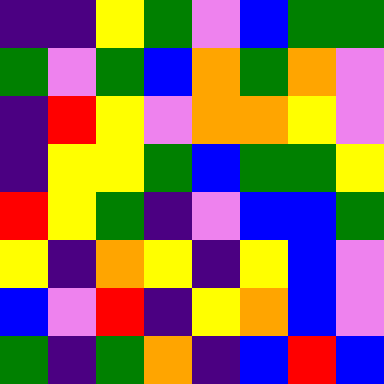[["indigo", "indigo", "yellow", "green", "violet", "blue", "green", "green"], ["green", "violet", "green", "blue", "orange", "green", "orange", "violet"], ["indigo", "red", "yellow", "violet", "orange", "orange", "yellow", "violet"], ["indigo", "yellow", "yellow", "green", "blue", "green", "green", "yellow"], ["red", "yellow", "green", "indigo", "violet", "blue", "blue", "green"], ["yellow", "indigo", "orange", "yellow", "indigo", "yellow", "blue", "violet"], ["blue", "violet", "red", "indigo", "yellow", "orange", "blue", "violet"], ["green", "indigo", "green", "orange", "indigo", "blue", "red", "blue"]]